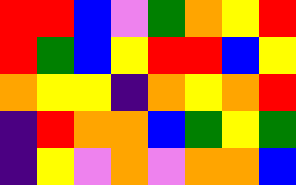[["red", "red", "blue", "violet", "green", "orange", "yellow", "red"], ["red", "green", "blue", "yellow", "red", "red", "blue", "yellow"], ["orange", "yellow", "yellow", "indigo", "orange", "yellow", "orange", "red"], ["indigo", "red", "orange", "orange", "blue", "green", "yellow", "green"], ["indigo", "yellow", "violet", "orange", "violet", "orange", "orange", "blue"]]